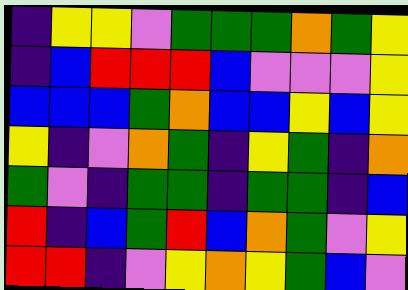[["indigo", "yellow", "yellow", "violet", "green", "green", "green", "orange", "green", "yellow"], ["indigo", "blue", "red", "red", "red", "blue", "violet", "violet", "violet", "yellow"], ["blue", "blue", "blue", "green", "orange", "blue", "blue", "yellow", "blue", "yellow"], ["yellow", "indigo", "violet", "orange", "green", "indigo", "yellow", "green", "indigo", "orange"], ["green", "violet", "indigo", "green", "green", "indigo", "green", "green", "indigo", "blue"], ["red", "indigo", "blue", "green", "red", "blue", "orange", "green", "violet", "yellow"], ["red", "red", "indigo", "violet", "yellow", "orange", "yellow", "green", "blue", "violet"]]